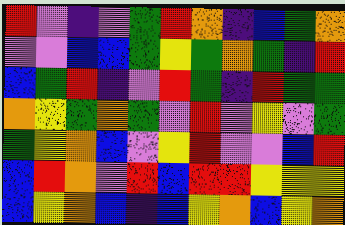[["red", "violet", "indigo", "violet", "green", "red", "orange", "indigo", "blue", "green", "orange"], ["violet", "violet", "blue", "blue", "green", "yellow", "green", "orange", "green", "indigo", "red"], ["blue", "green", "red", "indigo", "violet", "red", "green", "indigo", "red", "green", "green"], ["orange", "yellow", "green", "orange", "green", "violet", "red", "violet", "yellow", "violet", "green"], ["green", "yellow", "orange", "blue", "violet", "yellow", "red", "violet", "violet", "blue", "red"], ["blue", "red", "orange", "violet", "red", "blue", "red", "red", "yellow", "yellow", "yellow"], ["blue", "yellow", "orange", "blue", "indigo", "blue", "yellow", "orange", "blue", "yellow", "orange"]]